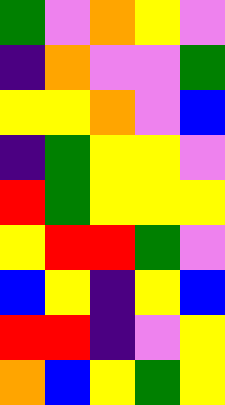[["green", "violet", "orange", "yellow", "violet"], ["indigo", "orange", "violet", "violet", "green"], ["yellow", "yellow", "orange", "violet", "blue"], ["indigo", "green", "yellow", "yellow", "violet"], ["red", "green", "yellow", "yellow", "yellow"], ["yellow", "red", "red", "green", "violet"], ["blue", "yellow", "indigo", "yellow", "blue"], ["red", "red", "indigo", "violet", "yellow"], ["orange", "blue", "yellow", "green", "yellow"]]